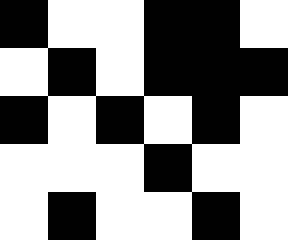[["black", "white", "white", "black", "black", "white"], ["white", "black", "white", "black", "black", "black"], ["black", "white", "black", "white", "black", "white"], ["white", "white", "white", "black", "white", "white"], ["white", "black", "white", "white", "black", "white"]]